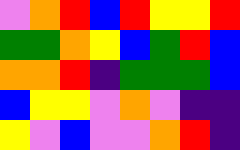[["violet", "orange", "red", "blue", "red", "yellow", "yellow", "red"], ["green", "green", "orange", "yellow", "blue", "green", "red", "blue"], ["orange", "orange", "red", "indigo", "green", "green", "green", "blue"], ["blue", "yellow", "yellow", "violet", "orange", "violet", "indigo", "indigo"], ["yellow", "violet", "blue", "violet", "violet", "orange", "red", "indigo"]]